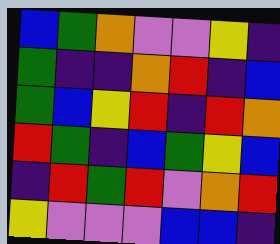[["blue", "green", "orange", "violet", "violet", "yellow", "indigo"], ["green", "indigo", "indigo", "orange", "red", "indigo", "blue"], ["green", "blue", "yellow", "red", "indigo", "red", "orange"], ["red", "green", "indigo", "blue", "green", "yellow", "blue"], ["indigo", "red", "green", "red", "violet", "orange", "red"], ["yellow", "violet", "violet", "violet", "blue", "blue", "indigo"]]